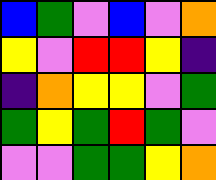[["blue", "green", "violet", "blue", "violet", "orange"], ["yellow", "violet", "red", "red", "yellow", "indigo"], ["indigo", "orange", "yellow", "yellow", "violet", "green"], ["green", "yellow", "green", "red", "green", "violet"], ["violet", "violet", "green", "green", "yellow", "orange"]]